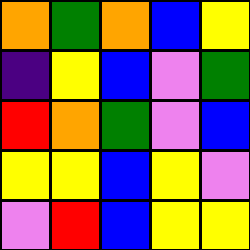[["orange", "green", "orange", "blue", "yellow"], ["indigo", "yellow", "blue", "violet", "green"], ["red", "orange", "green", "violet", "blue"], ["yellow", "yellow", "blue", "yellow", "violet"], ["violet", "red", "blue", "yellow", "yellow"]]